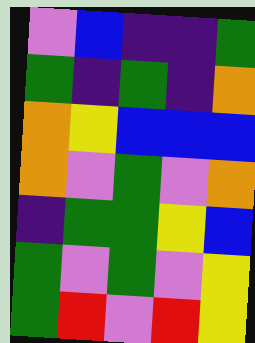[["violet", "blue", "indigo", "indigo", "green"], ["green", "indigo", "green", "indigo", "orange"], ["orange", "yellow", "blue", "blue", "blue"], ["orange", "violet", "green", "violet", "orange"], ["indigo", "green", "green", "yellow", "blue"], ["green", "violet", "green", "violet", "yellow"], ["green", "red", "violet", "red", "yellow"]]